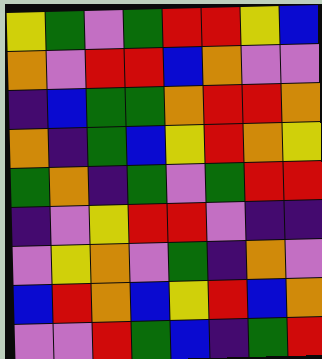[["yellow", "green", "violet", "green", "red", "red", "yellow", "blue"], ["orange", "violet", "red", "red", "blue", "orange", "violet", "violet"], ["indigo", "blue", "green", "green", "orange", "red", "red", "orange"], ["orange", "indigo", "green", "blue", "yellow", "red", "orange", "yellow"], ["green", "orange", "indigo", "green", "violet", "green", "red", "red"], ["indigo", "violet", "yellow", "red", "red", "violet", "indigo", "indigo"], ["violet", "yellow", "orange", "violet", "green", "indigo", "orange", "violet"], ["blue", "red", "orange", "blue", "yellow", "red", "blue", "orange"], ["violet", "violet", "red", "green", "blue", "indigo", "green", "red"]]